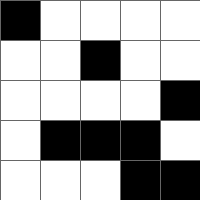[["black", "white", "white", "white", "white"], ["white", "white", "black", "white", "white"], ["white", "white", "white", "white", "black"], ["white", "black", "black", "black", "white"], ["white", "white", "white", "black", "black"]]